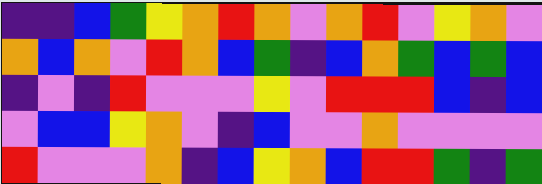[["indigo", "indigo", "blue", "green", "yellow", "orange", "red", "orange", "violet", "orange", "red", "violet", "yellow", "orange", "violet"], ["orange", "blue", "orange", "violet", "red", "orange", "blue", "green", "indigo", "blue", "orange", "green", "blue", "green", "blue"], ["indigo", "violet", "indigo", "red", "violet", "violet", "violet", "yellow", "violet", "red", "red", "red", "blue", "indigo", "blue"], ["violet", "blue", "blue", "yellow", "orange", "violet", "indigo", "blue", "violet", "violet", "orange", "violet", "violet", "violet", "violet"], ["red", "violet", "violet", "violet", "orange", "indigo", "blue", "yellow", "orange", "blue", "red", "red", "green", "indigo", "green"]]